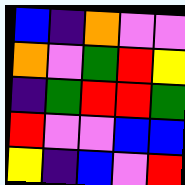[["blue", "indigo", "orange", "violet", "violet"], ["orange", "violet", "green", "red", "yellow"], ["indigo", "green", "red", "red", "green"], ["red", "violet", "violet", "blue", "blue"], ["yellow", "indigo", "blue", "violet", "red"]]